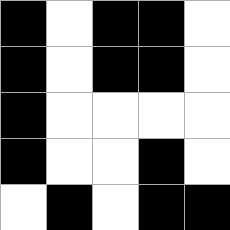[["black", "white", "black", "black", "white"], ["black", "white", "black", "black", "white"], ["black", "white", "white", "white", "white"], ["black", "white", "white", "black", "white"], ["white", "black", "white", "black", "black"]]